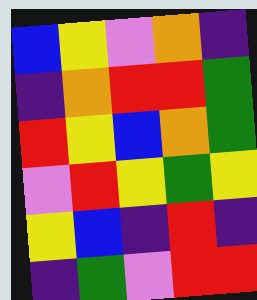[["blue", "yellow", "violet", "orange", "indigo"], ["indigo", "orange", "red", "red", "green"], ["red", "yellow", "blue", "orange", "green"], ["violet", "red", "yellow", "green", "yellow"], ["yellow", "blue", "indigo", "red", "indigo"], ["indigo", "green", "violet", "red", "red"]]